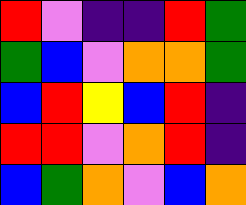[["red", "violet", "indigo", "indigo", "red", "green"], ["green", "blue", "violet", "orange", "orange", "green"], ["blue", "red", "yellow", "blue", "red", "indigo"], ["red", "red", "violet", "orange", "red", "indigo"], ["blue", "green", "orange", "violet", "blue", "orange"]]